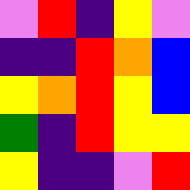[["violet", "red", "indigo", "yellow", "violet"], ["indigo", "indigo", "red", "orange", "blue"], ["yellow", "orange", "red", "yellow", "blue"], ["green", "indigo", "red", "yellow", "yellow"], ["yellow", "indigo", "indigo", "violet", "red"]]